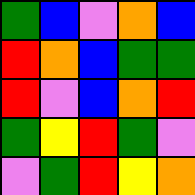[["green", "blue", "violet", "orange", "blue"], ["red", "orange", "blue", "green", "green"], ["red", "violet", "blue", "orange", "red"], ["green", "yellow", "red", "green", "violet"], ["violet", "green", "red", "yellow", "orange"]]